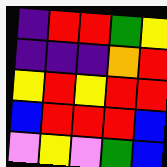[["indigo", "red", "red", "green", "yellow"], ["indigo", "indigo", "indigo", "orange", "red"], ["yellow", "red", "yellow", "red", "red"], ["blue", "red", "red", "red", "blue"], ["violet", "yellow", "violet", "green", "blue"]]